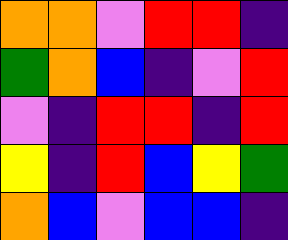[["orange", "orange", "violet", "red", "red", "indigo"], ["green", "orange", "blue", "indigo", "violet", "red"], ["violet", "indigo", "red", "red", "indigo", "red"], ["yellow", "indigo", "red", "blue", "yellow", "green"], ["orange", "blue", "violet", "blue", "blue", "indigo"]]